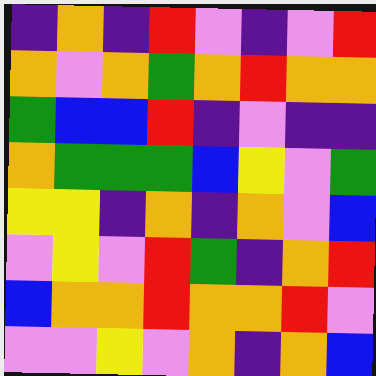[["indigo", "orange", "indigo", "red", "violet", "indigo", "violet", "red"], ["orange", "violet", "orange", "green", "orange", "red", "orange", "orange"], ["green", "blue", "blue", "red", "indigo", "violet", "indigo", "indigo"], ["orange", "green", "green", "green", "blue", "yellow", "violet", "green"], ["yellow", "yellow", "indigo", "orange", "indigo", "orange", "violet", "blue"], ["violet", "yellow", "violet", "red", "green", "indigo", "orange", "red"], ["blue", "orange", "orange", "red", "orange", "orange", "red", "violet"], ["violet", "violet", "yellow", "violet", "orange", "indigo", "orange", "blue"]]